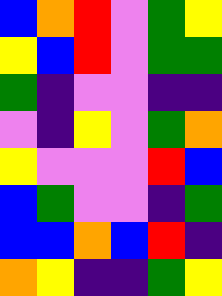[["blue", "orange", "red", "violet", "green", "yellow"], ["yellow", "blue", "red", "violet", "green", "green"], ["green", "indigo", "violet", "violet", "indigo", "indigo"], ["violet", "indigo", "yellow", "violet", "green", "orange"], ["yellow", "violet", "violet", "violet", "red", "blue"], ["blue", "green", "violet", "violet", "indigo", "green"], ["blue", "blue", "orange", "blue", "red", "indigo"], ["orange", "yellow", "indigo", "indigo", "green", "yellow"]]